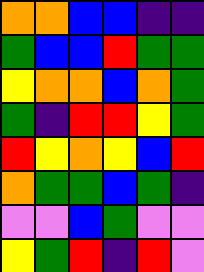[["orange", "orange", "blue", "blue", "indigo", "indigo"], ["green", "blue", "blue", "red", "green", "green"], ["yellow", "orange", "orange", "blue", "orange", "green"], ["green", "indigo", "red", "red", "yellow", "green"], ["red", "yellow", "orange", "yellow", "blue", "red"], ["orange", "green", "green", "blue", "green", "indigo"], ["violet", "violet", "blue", "green", "violet", "violet"], ["yellow", "green", "red", "indigo", "red", "violet"]]